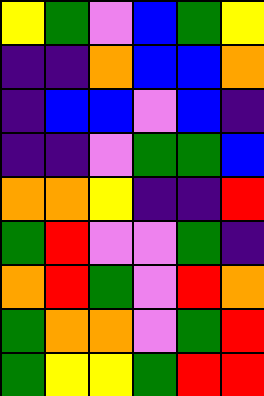[["yellow", "green", "violet", "blue", "green", "yellow"], ["indigo", "indigo", "orange", "blue", "blue", "orange"], ["indigo", "blue", "blue", "violet", "blue", "indigo"], ["indigo", "indigo", "violet", "green", "green", "blue"], ["orange", "orange", "yellow", "indigo", "indigo", "red"], ["green", "red", "violet", "violet", "green", "indigo"], ["orange", "red", "green", "violet", "red", "orange"], ["green", "orange", "orange", "violet", "green", "red"], ["green", "yellow", "yellow", "green", "red", "red"]]